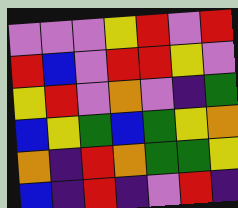[["violet", "violet", "violet", "yellow", "red", "violet", "red"], ["red", "blue", "violet", "red", "red", "yellow", "violet"], ["yellow", "red", "violet", "orange", "violet", "indigo", "green"], ["blue", "yellow", "green", "blue", "green", "yellow", "orange"], ["orange", "indigo", "red", "orange", "green", "green", "yellow"], ["blue", "indigo", "red", "indigo", "violet", "red", "indigo"]]